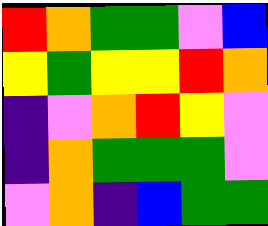[["red", "orange", "green", "green", "violet", "blue"], ["yellow", "green", "yellow", "yellow", "red", "orange"], ["indigo", "violet", "orange", "red", "yellow", "violet"], ["indigo", "orange", "green", "green", "green", "violet"], ["violet", "orange", "indigo", "blue", "green", "green"]]